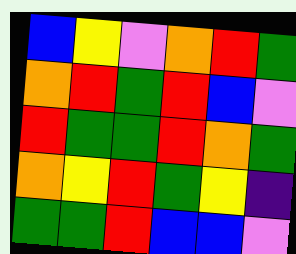[["blue", "yellow", "violet", "orange", "red", "green"], ["orange", "red", "green", "red", "blue", "violet"], ["red", "green", "green", "red", "orange", "green"], ["orange", "yellow", "red", "green", "yellow", "indigo"], ["green", "green", "red", "blue", "blue", "violet"]]